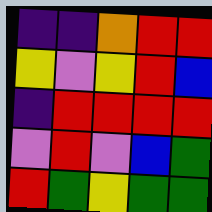[["indigo", "indigo", "orange", "red", "red"], ["yellow", "violet", "yellow", "red", "blue"], ["indigo", "red", "red", "red", "red"], ["violet", "red", "violet", "blue", "green"], ["red", "green", "yellow", "green", "green"]]